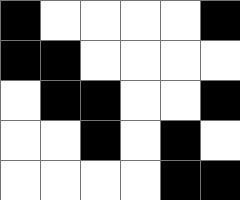[["black", "white", "white", "white", "white", "black"], ["black", "black", "white", "white", "white", "white"], ["white", "black", "black", "white", "white", "black"], ["white", "white", "black", "white", "black", "white"], ["white", "white", "white", "white", "black", "black"]]